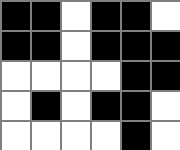[["black", "black", "white", "black", "black", "white"], ["black", "black", "white", "black", "black", "black"], ["white", "white", "white", "white", "black", "black"], ["white", "black", "white", "black", "black", "white"], ["white", "white", "white", "white", "black", "white"]]